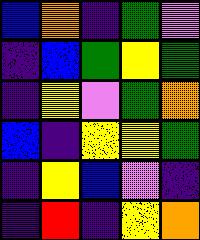[["blue", "orange", "indigo", "green", "violet"], ["indigo", "blue", "green", "yellow", "green"], ["indigo", "yellow", "violet", "green", "orange"], ["blue", "indigo", "yellow", "yellow", "green"], ["indigo", "yellow", "blue", "violet", "indigo"], ["indigo", "red", "indigo", "yellow", "orange"]]